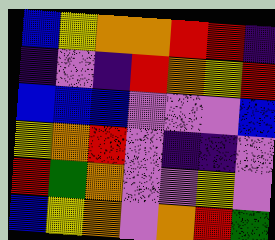[["blue", "yellow", "orange", "orange", "red", "red", "indigo"], ["indigo", "violet", "indigo", "red", "orange", "yellow", "red"], ["blue", "blue", "blue", "violet", "violet", "violet", "blue"], ["yellow", "orange", "red", "violet", "indigo", "indigo", "violet"], ["red", "green", "orange", "violet", "violet", "yellow", "violet"], ["blue", "yellow", "orange", "violet", "orange", "red", "green"]]